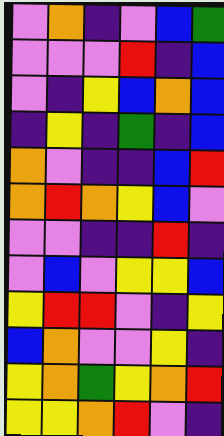[["violet", "orange", "indigo", "violet", "blue", "green"], ["violet", "violet", "violet", "red", "indigo", "blue"], ["violet", "indigo", "yellow", "blue", "orange", "blue"], ["indigo", "yellow", "indigo", "green", "indigo", "blue"], ["orange", "violet", "indigo", "indigo", "blue", "red"], ["orange", "red", "orange", "yellow", "blue", "violet"], ["violet", "violet", "indigo", "indigo", "red", "indigo"], ["violet", "blue", "violet", "yellow", "yellow", "blue"], ["yellow", "red", "red", "violet", "indigo", "yellow"], ["blue", "orange", "violet", "violet", "yellow", "indigo"], ["yellow", "orange", "green", "yellow", "orange", "red"], ["yellow", "yellow", "orange", "red", "violet", "indigo"]]